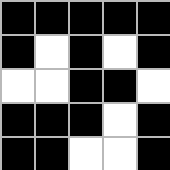[["black", "black", "black", "black", "black"], ["black", "white", "black", "white", "black"], ["white", "white", "black", "black", "white"], ["black", "black", "black", "white", "black"], ["black", "black", "white", "white", "black"]]